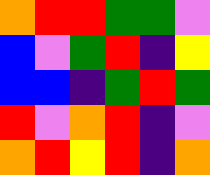[["orange", "red", "red", "green", "green", "violet"], ["blue", "violet", "green", "red", "indigo", "yellow"], ["blue", "blue", "indigo", "green", "red", "green"], ["red", "violet", "orange", "red", "indigo", "violet"], ["orange", "red", "yellow", "red", "indigo", "orange"]]